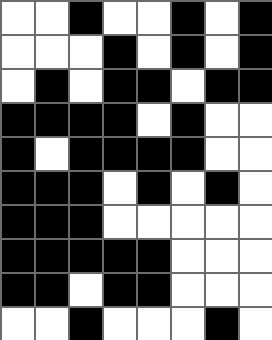[["white", "white", "black", "white", "white", "black", "white", "black"], ["white", "white", "white", "black", "white", "black", "white", "black"], ["white", "black", "white", "black", "black", "white", "black", "black"], ["black", "black", "black", "black", "white", "black", "white", "white"], ["black", "white", "black", "black", "black", "black", "white", "white"], ["black", "black", "black", "white", "black", "white", "black", "white"], ["black", "black", "black", "white", "white", "white", "white", "white"], ["black", "black", "black", "black", "black", "white", "white", "white"], ["black", "black", "white", "black", "black", "white", "white", "white"], ["white", "white", "black", "white", "white", "white", "black", "white"]]